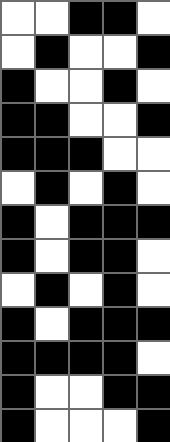[["white", "white", "black", "black", "white"], ["white", "black", "white", "white", "black"], ["black", "white", "white", "black", "white"], ["black", "black", "white", "white", "black"], ["black", "black", "black", "white", "white"], ["white", "black", "white", "black", "white"], ["black", "white", "black", "black", "black"], ["black", "white", "black", "black", "white"], ["white", "black", "white", "black", "white"], ["black", "white", "black", "black", "black"], ["black", "black", "black", "black", "white"], ["black", "white", "white", "black", "black"], ["black", "white", "white", "white", "black"]]